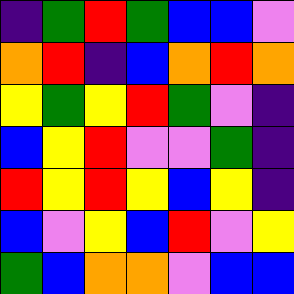[["indigo", "green", "red", "green", "blue", "blue", "violet"], ["orange", "red", "indigo", "blue", "orange", "red", "orange"], ["yellow", "green", "yellow", "red", "green", "violet", "indigo"], ["blue", "yellow", "red", "violet", "violet", "green", "indigo"], ["red", "yellow", "red", "yellow", "blue", "yellow", "indigo"], ["blue", "violet", "yellow", "blue", "red", "violet", "yellow"], ["green", "blue", "orange", "orange", "violet", "blue", "blue"]]